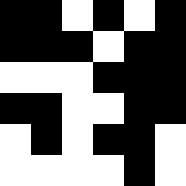[["black", "black", "white", "black", "white", "black"], ["black", "black", "black", "white", "black", "black"], ["white", "white", "white", "black", "black", "black"], ["black", "black", "white", "white", "black", "black"], ["white", "black", "white", "black", "black", "white"], ["white", "white", "white", "white", "black", "white"]]